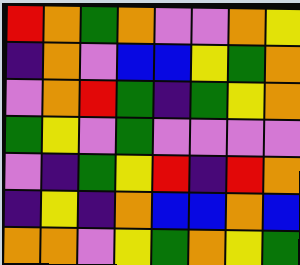[["red", "orange", "green", "orange", "violet", "violet", "orange", "yellow"], ["indigo", "orange", "violet", "blue", "blue", "yellow", "green", "orange"], ["violet", "orange", "red", "green", "indigo", "green", "yellow", "orange"], ["green", "yellow", "violet", "green", "violet", "violet", "violet", "violet"], ["violet", "indigo", "green", "yellow", "red", "indigo", "red", "orange"], ["indigo", "yellow", "indigo", "orange", "blue", "blue", "orange", "blue"], ["orange", "orange", "violet", "yellow", "green", "orange", "yellow", "green"]]